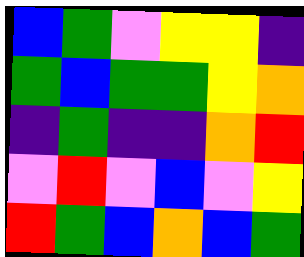[["blue", "green", "violet", "yellow", "yellow", "indigo"], ["green", "blue", "green", "green", "yellow", "orange"], ["indigo", "green", "indigo", "indigo", "orange", "red"], ["violet", "red", "violet", "blue", "violet", "yellow"], ["red", "green", "blue", "orange", "blue", "green"]]